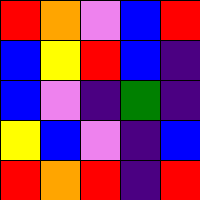[["red", "orange", "violet", "blue", "red"], ["blue", "yellow", "red", "blue", "indigo"], ["blue", "violet", "indigo", "green", "indigo"], ["yellow", "blue", "violet", "indigo", "blue"], ["red", "orange", "red", "indigo", "red"]]